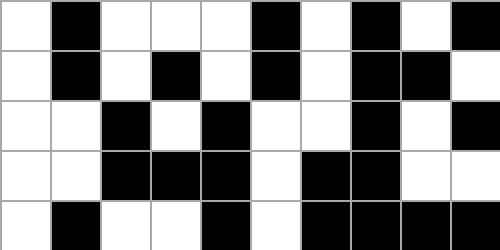[["white", "black", "white", "white", "white", "black", "white", "black", "white", "black"], ["white", "black", "white", "black", "white", "black", "white", "black", "black", "white"], ["white", "white", "black", "white", "black", "white", "white", "black", "white", "black"], ["white", "white", "black", "black", "black", "white", "black", "black", "white", "white"], ["white", "black", "white", "white", "black", "white", "black", "black", "black", "black"]]